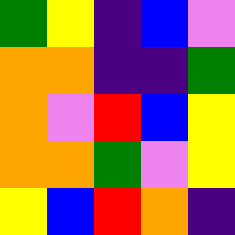[["green", "yellow", "indigo", "blue", "violet"], ["orange", "orange", "indigo", "indigo", "green"], ["orange", "violet", "red", "blue", "yellow"], ["orange", "orange", "green", "violet", "yellow"], ["yellow", "blue", "red", "orange", "indigo"]]